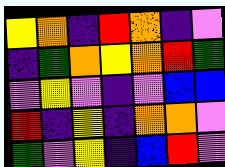[["yellow", "orange", "indigo", "red", "orange", "indigo", "violet"], ["indigo", "green", "orange", "yellow", "orange", "red", "green"], ["violet", "yellow", "violet", "indigo", "violet", "blue", "blue"], ["red", "indigo", "yellow", "indigo", "orange", "orange", "violet"], ["green", "violet", "yellow", "indigo", "blue", "red", "violet"]]